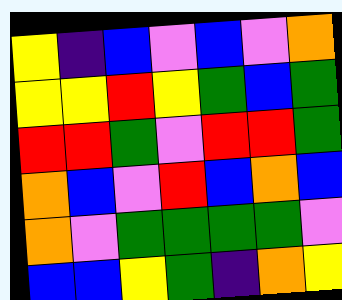[["yellow", "indigo", "blue", "violet", "blue", "violet", "orange"], ["yellow", "yellow", "red", "yellow", "green", "blue", "green"], ["red", "red", "green", "violet", "red", "red", "green"], ["orange", "blue", "violet", "red", "blue", "orange", "blue"], ["orange", "violet", "green", "green", "green", "green", "violet"], ["blue", "blue", "yellow", "green", "indigo", "orange", "yellow"]]